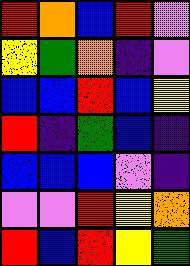[["red", "orange", "blue", "red", "violet"], ["yellow", "green", "orange", "indigo", "violet"], ["blue", "blue", "red", "blue", "yellow"], ["red", "indigo", "green", "blue", "indigo"], ["blue", "blue", "blue", "violet", "indigo"], ["violet", "violet", "red", "yellow", "orange"], ["red", "blue", "red", "yellow", "green"]]